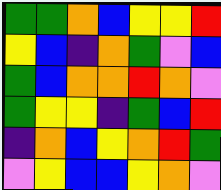[["green", "green", "orange", "blue", "yellow", "yellow", "red"], ["yellow", "blue", "indigo", "orange", "green", "violet", "blue"], ["green", "blue", "orange", "orange", "red", "orange", "violet"], ["green", "yellow", "yellow", "indigo", "green", "blue", "red"], ["indigo", "orange", "blue", "yellow", "orange", "red", "green"], ["violet", "yellow", "blue", "blue", "yellow", "orange", "violet"]]